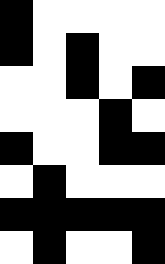[["black", "white", "white", "white", "white"], ["black", "white", "black", "white", "white"], ["white", "white", "black", "white", "black"], ["white", "white", "white", "black", "white"], ["black", "white", "white", "black", "black"], ["white", "black", "white", "white", "white"], ["black", "black", "black", "black", "black"], ["white", "black", "white", "white", "black"]]